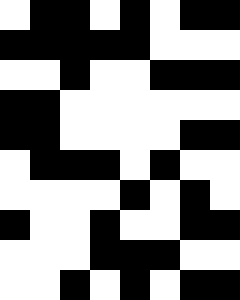[["white", "black", "black", "white", "black", "white", "black", "black"], ["black", "black", "black", "black", "black", "white", "white", "white"], ["white", "white", "black", "white", "white", "black", "black", "black"], ["black", "black", "white", "white", "white", "white", "white", "white"], ["black", "black", "white", "white", "white", "white", "black", "black"], ["white", "black", "black", "black", "white", "black", "white", "white"], ["white", "white", "white", "white", "black", "white", "black", "white"], ["black", "white", "white", "black", "white", "white", "black", "black"], ["white", "white", "white", "black", "black", "black", "white", "white"], ["white", "white", "black", "white", "black", "white", "black", "black"]]